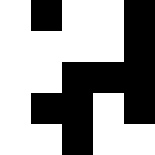[["white", "black", "white", "white", "black"], ["white", "white", "white", "white", "black"], ["white", "white", "black", "black", "black"], ["white", "black", "black", "white", "black"], ["white", "white", "black", "white", "white"]]